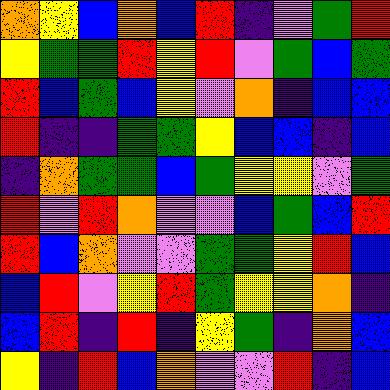[["orange", "yellow", "blue", "orange", "blue", "red", "indigo", "violet", "green", "red"], ["yellow", "green", "green", "red", "yellow", "red", "violet", "green", "blue", "green"], ["red", "blue", "green", "blue", "yellow", "violet", "orange", "indigo", "blue", "blue"], ["red", "indigo", "indigo", "green", "green", "yellow", "blue", "blue", "indigo", "blue"], ["indigo", "orange", "green", "green", "blue", "green", "yellow", "yellow", "violet", "green"], ["red", "violet", "red", "orange", "violet", "violet", "blue", "green", "blue", "red"], ["red", "blue", "orange", "violet", "violet", "green", "green", "yellow", "red", "blue"], ["blue", "red", "violet", "yellow", "red", "green", "yellow", "yellow", "orange", "indigo"], ["blue", "red", "indigo", "red", "indigo", "yellow", "green", "indigo", "orange", "blue"], ["yellow", "indigo", "red", "blue", "orange", "violet", "violet", "red", "indigo", "blue"]]